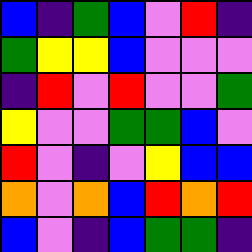[["blue", "indigo", "green", "blue", "violet", "red", "indigo"], ["green", "yellow", "yellow", "blue", "violet", "violet", "violet"], ["indigo", "red", "violet", "red", "violet", "violet", "green"], ["yellow", "violet", "violet", "green", "green", "blue", "violet"], ["red", "violet", "indigo", "violet", "yellow", "blue", "blue"], ["orange", "violet", "orange", "blue", "red", "orange", "red"], ["blue", "violet", "indigo", "blue", "green", "green", "indigo"]]